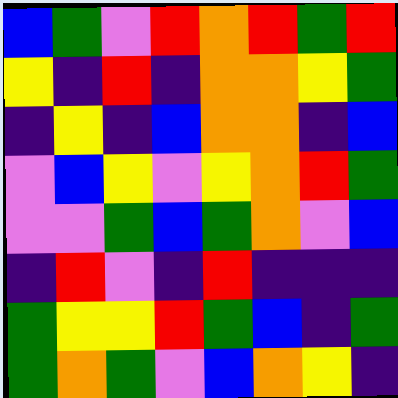[["blue", "green", "violet", "red", "orange", "red", "green", "red"], ["yellow", "indigo", "red", "indigo", "orange", "orange", "yellow", "green"], ["indigo", "yellow", "indigo", "blue", "orange", "orange", "indigo", "blue"], ["violet", "blue", "yellow", "violet", "yellow", "orange", "red", "green"], ["violet", "violet", "green", "blue", "green", "orange", "violet", "blue"], ["indigo", "red", "violet", "indigo", "red", "indigo", "indigo", "indigo"], ["green", "yellow", "yellow", "red", "green", "blue", "indigo", "green"], ["green", "orange", "green", "violet", "blue", "orange", "yellow", "indigo"]]